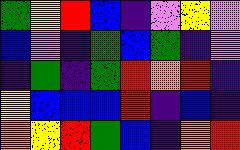[["green", "yellow", "red", "blue", "indigo", "violet", "yellow", "violet"], ["blue", "violet", "indigo", "green", "blue", "green", "indigo", "violet"], ["indigo", "green", "indigo", "green", "red", "orange", "red", "indigo"], ["yellow", "blue", "blue", "blue", "red", "indigo", "blue", "indigo"], ["orange", "yellow", "red", "green", "blue", "indigo", "orange", "red"]]